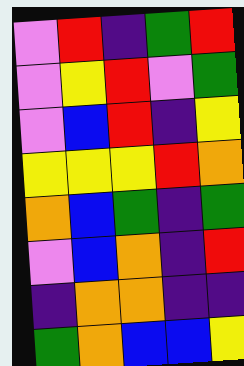[["violet", "red", "indigo", "green", "red"], ["violet", "yellow", "red", "violet", "green"], ["violet", "blue", "red", "indigo", "yellow"], ["yellow", "yellow", "yellow", "red", "orange"], ["orange", "blue", "green", "indigo", "green"], ["violet", "blue", "orange", "indigo", "red"], ["indigo", "orange", "orange", "indigo", "indigo"], ["green", "orange", "blue", "blue", "yellow"]]